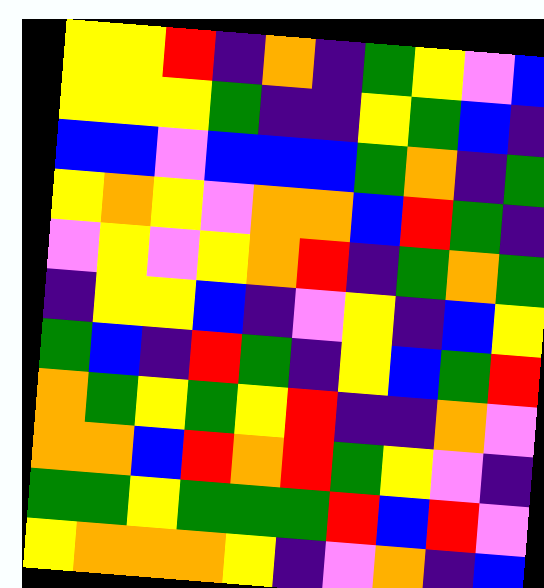[["yellow", "yellow", "red", "indigo", "orange", "indigo", "green", "yellow", "violet", "blue"], ["yellow", "yellow", "yellow", "green", "indigo", "indigo", "yellow", "green", "blue", "indigo"], ["blue", "blue", "violet", "blue", "blue", "blue", "green", "orange", "indigo", "green"], ["yellow", "orange", "yellow", "violet", "orange", "orange", "blue", "red", "green", "indigo"], ["violet", "yellow", "violet", "yellow", "orange", "red", "indigo", "green", "orange", "green"], ["indigo", "yellow", "yellow", "blue", "indigo", "violet", "yellow", "indigo", "blue", "yellow"], ["green", "blue", "indigo", "red", "green", "indigo", "yellow", "blue", "green", "red"], ["orange", "green", "yellow", "green", "yellow", "red", "indigo", "indigo", "orange", "violet"], ["orange", "orange", "blue", "red", "orange", "red", "green", "yellow", "violet", "indigo"], ["green", "green", "yellow", "green", "green", "green", "red", "blue", "red", "violet"], ["yellow", "orange", "orange", "orange", "yellow", "indigo", "violet", "orange", "indigo", "blue"]]